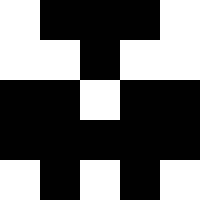[["white", "black", "black", "black", "white"], ["white", "white", "black", "white", "white"], ["black", "black", "white", "black", "black"], ["black", "black", "black", "black", "black"], ["white", "black", "white", "black", "white"]]